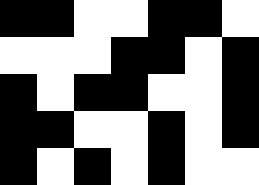[["black", "black", "white", "white", "black", "black", "white"], ["white", "white", "white", "black", "black", "white", "black"], ["black", "white", "black", "black", "white", "white", "black"], ["black", "black", "white", "white", "black", "white", "black"], ["black", "white", "black", "white", "black", "white", "white"]]